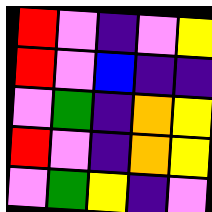[["red", "violet", "indigo", "violet", "yellow"], ["red", "violet", "blue", "indigo", "indigo"], ["violet", "green", "indigo", "orange", "yellow"], ["red", "violet", "indigo", "orange", "yellow"], ["violet", "green", "yellow", "indigo", "violet"]]